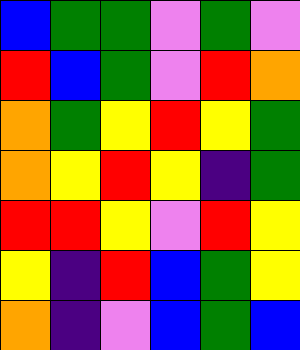[["blue", "green", "green", "violet", "green", "violet"], ["red", "blue", "green", "violet", "red", "orange"], ["orange", "green", "yellow", "red", "yellow", "green"], ["orange", "yellow", "red", "yellow", "indigo", "green"], ["red", "red", "yellow", "violet", "red", "yellow"], ["yellow", "indigo", "red", "blue", "green", "yellow"], ["orange", "indigo", "violet", "blue", "green", "blue"]]